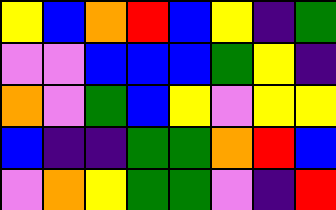[["yellow", "blue", "orange", "red", "blue", "yellow", "indigo", "green"], ["violet", "violet", "blue", "blue", "blue", "green", "yellow", "indigo"], ["orange", "violet", "green", "blue", "yellow", "violet", "yellow", "yellow"], ["blue", "indigo", "indigo", "green", "green", "orange", "red", "blue"], ["violet", "orange", "yellow", "green", "green", "violet", "indigo", "red"]]